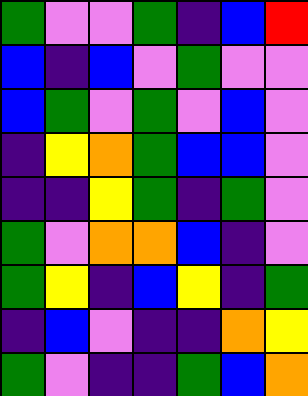[["green", "violet", "violet", "green", "indigo", "blue", "red"], ["blue", "indigo", "blue", "violet", "green", "violet", "violet"], ["blue", "green", "violet", "green", "violet", "blue", "violet"], ["indigo", "yellow", "orange", "green", "blue", "blue", "violet"], ["indigo", "indigo", "yellow", "green", "indigo", "green", "violet"], ["green", "violet", "orange", "orange", "blue", "indigo", "violet"], ["green", "yellow", "indigo", "blue", "yellow", "indigo", "green"], ["indigo", "blue", "violet", "indigo", "indigo", "orange", "yellow"], ["green", "violet", "indigo", "indigo", "green", "blue", "orange"]]